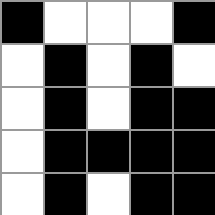[["black", "white", "white", "white", "black"], ["white", "black", "white", "black", "white"], ["white", "black", "white", "black", "black"], ["white", "black", "black", "black", "black"], ["white", "black", "white", "black", "black"]]